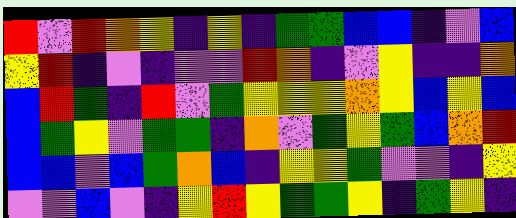[["red", "violet", "red", "orange", "yellow", "indigo", "yellow", "indigo", "green", "green", "blue", "blue", "indigo", "violet", "blue"], ["yellow", "red", "indigo", "violet", "indigo", "violet", "violet", "red", "orange", "indigo", "violet", "yellow", "indigo", "indigo", "orange"], ["blue", "red", "green", "indigo", "red", "violet", "green", "yellow", "yellow", "yellow", "orange", "yellow", "blue", "yellow", "blue"], ["blue", "green", "yellow", "violet", "green", "green", "indigo", "orange", "violet", "green", "yellow", "green", "blue", "orange", "red"], ["blue", "blue", "violet", "blue", "green", "orange", "blue", "indigo", "yellow", "yellow", "green", "violet", "violet", "indigo", "yellow"], ["violet", "violet", "blue", "violet", "indigo", "yellow", "red", "yellow", "green", "green", "yellow", "indigo", "green", "yellow", "indigo"]]